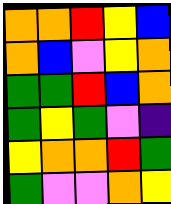[["orange", "orange", "red", "yellow", "blue"], ["orange", "blue", "violet", "yellow", "orange"], ["green", "green", "red", "blue", "orange"], ["green", "yellow", "green", "violet", "indigo"], ["yellow", "orange", "orange", "red", "green"], ["green", "violet", "violet", "orange", "yellow"]]